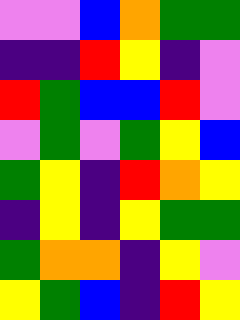[["violet", "violet", "blue", "orange", "green", "green"], ["indigo", "indigo", "red", "yellow", "indigo", "violet"], ["red", "green", "blue", "blue", "red", "violet"], ["violet", "green", "violet", "green", "yellow", "blue"], ["green", "yellow", "indigo", "red", "orange", "yellow"], ["indigo", "yellow", "indigo", "yellow", "green", "green"], ["green", "orange", "orange", "indigo", "yellow", "violet"], ["yellow", "green", "blue", "indigo", "red", "yellow"]]